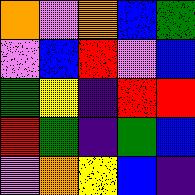[["orange", "violet", "orange", "blue", "green"], ["violet", "blue", "red", "violet", "blue"], ["green", "yellow", "indigo", "red", "red"], ["red", "green", "indigo", "green", "blue"], ["violet", "orange", "yellow", "blue", "indigo"]]